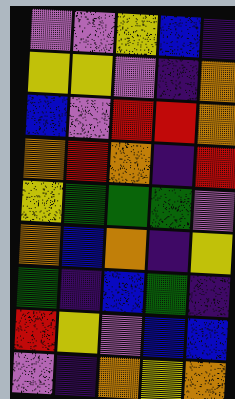[["violet", "violet", "yellow", "blue", "indigo"], ["yellow", "yellow", "violet", "indigo", "orange"], ["blue", "violet", "red", "red", "orange"], ["orange", "red", "orange", "indigo", "red"], ["yellow", "green", "green", "green", "violet"], ["orange", "blue", "orange", "indigo", "yellow"], ["green", "indigo", "blue", "green", "indigo"], ["red", "yellow", "violet", "blue", "blue"], ["violet", "indigo", "orange", "yellow", "orange"]]